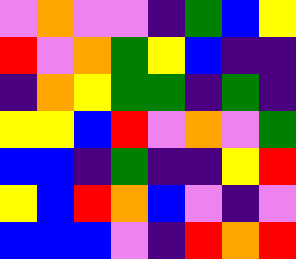[["violet", "orange", "violet", "violet", "indigo", "green", "blue", "yellow"], ["red", "violet", "orange", "green", "yellow", "blue", "indigo", "indigo"], ["indigo", "orange", "yellow", "green", "green", "indigo", "green", "indigo"], ["yellow", "yellow", "blue", "red", "violet", "orange", "violet", "green"], ["blue", "blue", "indigo", "green", "indigo", "indigo", "yellow", "red"], ["yellow", "blue", "red", "orange", "blue", "violet", "indigo", "violet"], ["blue", "blue", "blue", "violet", "indigo", "red", "orange", "red"]]